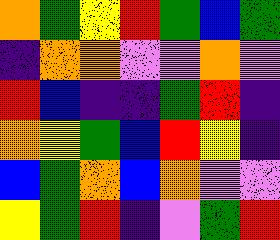[["orange", "green", "yellow", "red", "green", "blue", "green"], ["indigo", "orange", "orange", "violet", "violet", "orange", "violet"], ["red", "blue", "indigo", "indigo", "green", "red", "indigo"], ["orange", "yellow", "green", "blue", "red", "yellow", "indigo"], ["blue", "green", "orange", "blue", "orange", "violet", "violet"], ["yellow", "green", "red", "indigo", "violet", "green", "red"]]